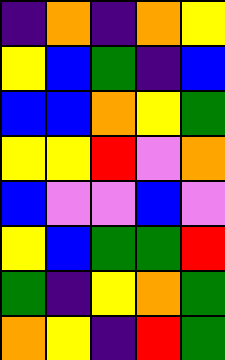[["indigo", "orange", "indigo", "orange", "yellow"], ["yellow", "blue", "green", "indigo", "blue"], ["blue", "blue", "orange", "yellow", "green"], ["yellow", "yellow", "red", "violet", "orange"], ["blue", "violet", "violet", "blue", "violet"], ["yellow", "blue", "green", "green", "red"], ["green", "indigo", "yellow", "orange", "green"], ["orange", "yellow", "indigo", "red", "green"]]